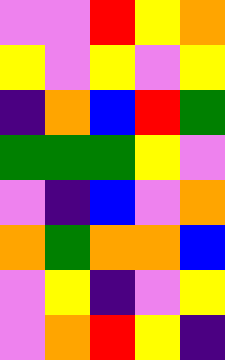[["violet", "violet", "red", "yellow", "orange"], ["yellow", "violet", "yellow", "violet", "yellow"], ["indigo", "orange", "blue", "red", "green"], ["green", "green", "green", "yellow", "violet"], ["violet", "indigo", "blue", "violet", "orange"], ["orange", "green", "orange", "orange", "blue"], ["violet", "yellow", "indigo", "violet", "yellow"], ["violet", "orange", "red", "yellow", "indigo"]]